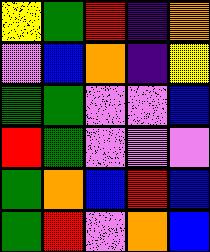[["yellow", "green", "red", "indigo", "orange"], ["violet", "blue", "orange", "indigo", "yellow"], ["green", "green", "violet", "violet", "blue"], ["red", "green", "violet", "violet", "violet"], ["green", "orange", "blue", "red", "blue"], ["green", "red", "violet", "orange", "blue"]]